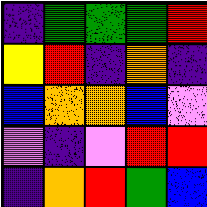[["indigo", "green", "green", "green", "red"], ["yellow", "red", "indigo", "orange", "indigo"], ["blue", "orange", "orange", "blue", "violet"], ["violet", "indigo", "violet", "red", "red"], ["indigo", "orange", "red", "green", "blue"]]